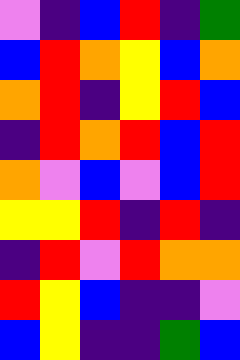[["violet", "indigo", "blue", "red", "indigo", "green"], ["blue", "red", "orange", "yellow", "blue", "orange"], ["orange", "red", "indigo", "yellow", "red", "blue"], ["indigo", "red", "orange", "red", "blue", "red"], ["orange", "violet", "blue", "violet", "blue", "red"], ["yellow", "yellow", "red", "indigo", "red", "indigo"], ["indigo", "red", "violet", "red", "orange", "orange"], ["red", "yellow", "blue", "indigo", "indigo", "violet"], ["blue", "yellow", "indigo", "indigo", "green", "blue"]]